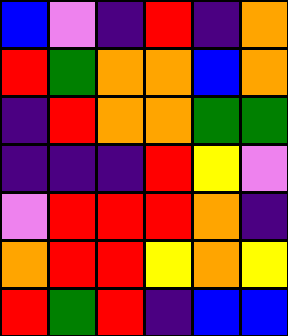[["blue", "violet", "indigo", "red", "indigo", "orange"], ["red", "green", "orange", "orange", "blue", "orange"], ["indigo", "red", "orange", "orange", "green", "green"], ["indigo", "indigo", "indigo", "red", "yellow", "violet"], ["violet", "red", "red", "red", "orange", "indigo"], ["orange", "red", "red", "yellow", "orange", "yellow"], ["red", "green", "red", "indigo", "blue", "blue"]]